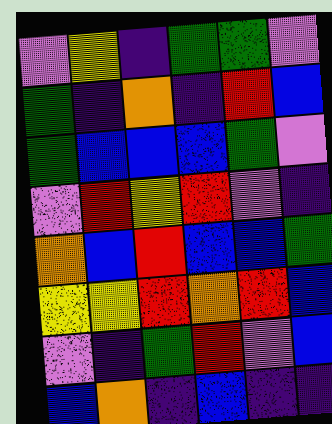[["violet", "yellow", "indigo", "green", "green", "violet"], ["green", "indigo", "orange", "indigo", "red", "blue"], ["green", "blue", "blue", "blue", "green", "violet"], ["violet", "red", "yellow", "red", "violet", "indigo"], ["orange", "blue", "red", "blue", "blue", "green"], ["yellow", "yellow", "red", "orange", "red", "blue"], ["violet", "indigo", "green", "red", "violet", "blue"], ["blue", "orange", "indigo", "blue", "indigo", "indigo"]]